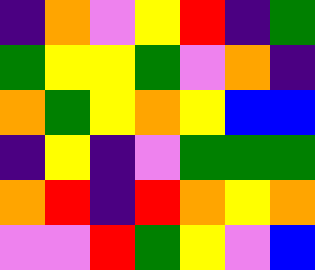[["indigo", "orange", "violet", "yellow", "red", "indigo", "green"], ["green", "yellow", "yellow", "green", "violet", "orange", "indigo"], ["orange", "green", "yellow", "orange", "yellow", "blue", "blue"], ["indigo", "yellow", "indigo", "violet", "green", "green", "green"], ["orange", "red", "indigo", "red", "orange", "yellow", "orange"], ["violet", "violet", "red", "green", "yellow", "violet", "blue"]]